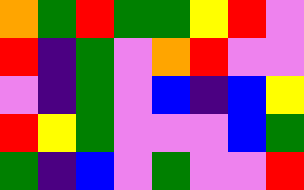[["orange", "green", "red", "green", "green", "yellow", "red", "violet"], ["red", "indigo", "green", "violet", "orange", "red", "violet", "violet"], ["violet", "indigo", "green", "violet", "blue", "indigo", "blue", "yellow"], ["red", "yellow", "green", "violet", "violet", "violet", "blue", "green"], ["green", "indigo", "blue", "violet", "green", "violet", "violet", "red"]]